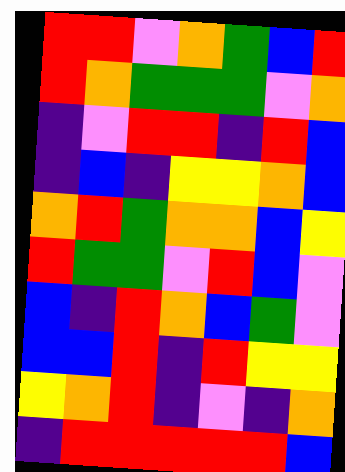[["red", "red", "violet", "orange", "green", "blue", "red"], ["red", "orange", "green", "green", "green", "violet", "orange"], ["indigo", "violet", "red", "red", "indigo", "red", "blue"], ["indigo", "blue", "indigo", "yellow", "yellow", "orange", "blue"], ["orange", "red", "green", "orange", "orange", "blue", "yellow"], ["red", "green", "green", "violet", "red", "blue", "violet"], ["blue", "indigo", "red", "orange", "blue", "green", "violet"], ["blue", "blue", "red", "indigo", "red", "yellow", "yellow"], ["yellow", "orange", "red", "indigo", "violet", "indigo", "orange"], ["indigo", "red", "red", "red", "red", "red", "blue"]]